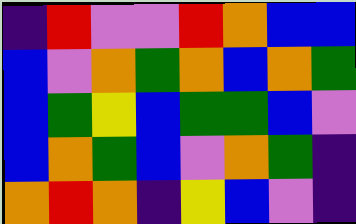[["indigo", "red", "violet", "violet", "red", "orange", "blue", "blue"], ["blue", "violet", "orange", "green", "orange", "blue", "orange", "green"], ["blue", "green", "yellow", "blue", "green", "green", "blue", "violet"], ["blue", "orange", "green", "blue", "violet", "orange", "green", "indigo"], ["orange", "red", "orange", "indigo", "yellow", "blue", "violet", "indigo"]]